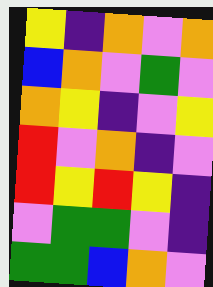[["yellow", "indigo", "orange", "violet", "orange"], ["blue", "orange", "violet", "green", "violet"], ["orange", "yellow", "indigo", "violet", "yellow"], ["red", "violet", "orange", "indigo", "violet"], ["red", "yellow", "red", "yellow", "indigo"], ["violet", "green", "green", "violet", "indigo"], ["green", "green", "blue", "orange", "violet"]]